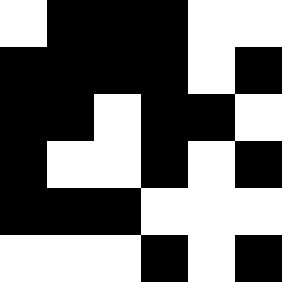[["white", "black", "black", "black", "white", "white"], ["black", "black", "black", "black", "white", "black"], ["black", "black", "white", "black", "black", "white"], ["black", "white", "white", "black", "white", "black"], ["black", "black", "black", "white", "white", "white"], ["white", "white", "white", "black", "white", "black"]]